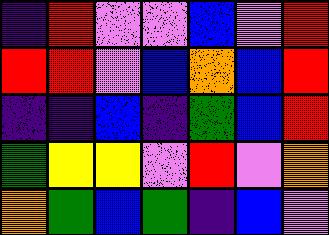[["indigo", "red", "violet", "violet", "blue", "violet", "red"], ["red", "red", "violet", "blue", "orange", "blue", "red"], ["indigo", "indigo", "blue", "indigo", "green", "blue", "red"], ["green", "yellow", "yellow", "violet", "red", "violet", "orange"], ["orange", "green", "blue", "green", "indigo", "blue", "violet"]]